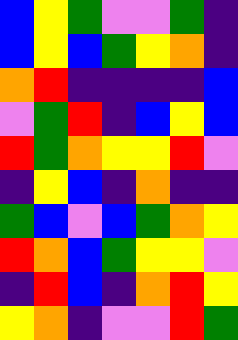[["blue", "yellow", "green", "violet", "violet", "green", "indigo"], ["blue", "yellow", "blue", "green", "yellow", "orange", "indigo"], ["orange", "red", "indigo", "indigo", "indigo", "indigo", "blue"], ["violet", "green", "red", "indigo", "blue", "yellow", "blue"], ["red", "green", "orange", "yellow", "yellow", "red", "violet"], ["indigo", "yellow", "blue", "indigo", "orange", "indigo", "indigo"], ["green", "blue", "violet", "blue", "green", "orange", "yellow"], ["red", "orange", "blue", "green", "yellow", "yellow", "violet"], ["indigo", "red", "blue", "indigo", "orange", "red", "yellow"], ["yellow", "orange", "indigo", "violet", "violet", "red", "green"]]